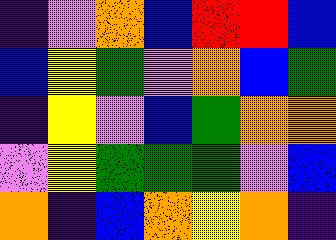[["indigo", "violet", "orange", "blue", "red", "red", "blue"], ["blue", "yellow", "green", "violet", "orange", "blue", "green"], ["indigo", "yellow", "violet", "blue", "green", "orange", "orange"], ["violet", "yellow", "green", "green", "green", "violet", "blue"], ["orange", "indigo", "blue", "orange", "yellow", "orange", "indigo"]]